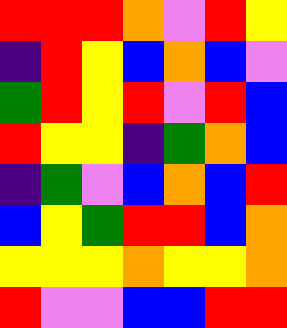[["red", "red", "red", "orange", "violet", "red", "yellow"], ["indigo", "red", "yellow", "blue", "orange", "blue", "violet"], ["green", "red", "yellow", "red", "violet", "red", "blue"], ["red", "yellow", "yellow", "indigo", "green", "orange", "blue"], ["indigo", "green", "violet", "blue", "orange", "blue", "red"], ["blue", "yellow", "green", "red", "red", "blue", "orange"], ["yellow", "yellow", "yellow", "orange", "yellow", "yellow", "orange"], ["red", "violet", "violet", "blue", "blue", "red", "red"]]